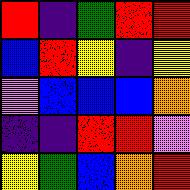[["red", "indigo", "green", "red", "red"], ["blue", "red", "yellow", "indigo", "yellow"], ["violet", "blue", "blue", "blue", "orange"], ["indigo", "indigo", "red", "red", "violet"], ["yellow", "green", "blue", "orange", "red"]]